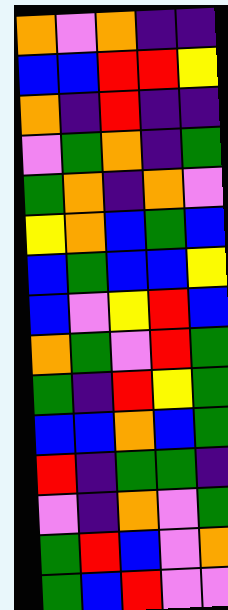[["orange", "violet", "orange", "indigo", "indigo"], ["blue", "blue", "red", "red", "yellow"], ["orange", "indigo", "red", "indigo", "indigo"], ["violet", "green", "orange", "indigo", "green"], ["green", "orange", "indigo", "orange", "violet"], ["yellow", "orange", "blue", "green", "blue"], ["blue", "green", "blue", "blue", "yellow"], ["blue", "violet", "yellow", "red", "blue"], ["orange", "green", "violet", "red", "green"], ["green", "indigo", "red", "yellow", "green"], ["blue", "blue", "orange", "blue", "green"], ["red", "indigo", "green", "green", "indigo"], ["violet", "indigo", "orange", "violet", "green"], ["green", "red", "blue", "violet", "orange"], ["green", "blue", "red", "violet", "violet"]]